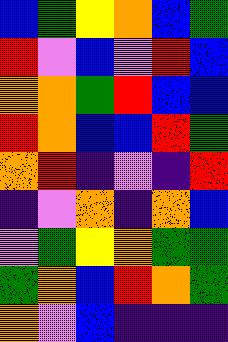[["blue", "green", "yellow", "orange", "blue", "green"], ["red", "violet", "blue", "violet", "red", "blue"], ["orange", "orange", "green", "red", "blue", "blue"], ["red", "orange", "blue", "blue", "red", "green"], ["orange", "red", "indigo", "violet", "indigo", "red"], ["indigo", "violet", "orange", "indigo", "orange", "blue"], ["violet", "green", "yellow", "orange", "green", "green"], ["green", "orange", "blue", "red", "orange", "green"], ["orange", "violet", "blue", "indigo", "indigo", "indigo"]]